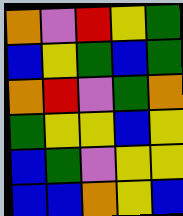[["orange", "violet", "red", "yellow", "green"], ["blue", "yellow", "green", "blue", "green"], ["orange", "red", "violet", "green", "orange"], ["green", "yellow", "yellow", "blue", "yellow"], ["blue", "green", "violet", "yellow", "yellow"], ["blue", "blue", "orange", "yellow", "blue"]]